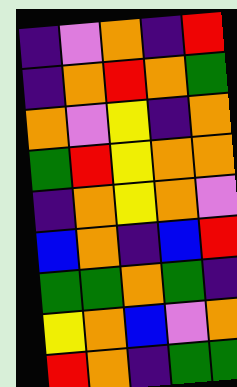[["indigo", "violet", "orange", "indigo", "red"], ["indigo", "orange", "red", "orange", "green"], ["orange", "violet", "yellow", "indigo", "orange"], ["green", "red", "yellow", "orange", "orange"], ["indigo", "orange", "yellow", "orange", "violet"], ["blue", "orange", "indigo", "blue", "red"], ["green", "green", "orange", "green", "indigo"], ["yellow", "orange", "blue", "violet", "orange"], ["red", "orange", "indigo", "green", "green"]]